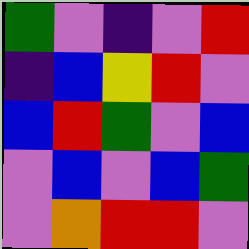[["green", "violet", "indigo", "violet", "red"], ["indigo", "blue", "yellow", "red", "violet"], ["blue", "red", "green", "violet", "blue"], ["violet", "blue", "violet", "blue", "green"], ["violet", "orange", "red", "red", "violet"]]